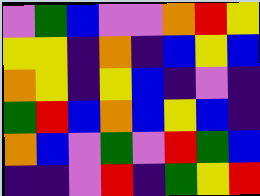[["violet", "green", "blue", "violet", "violet", "orange", "red", "yellow"], ["yellow", "yellow", "indigo", "orange", "indigo", "blue", "yellow", "blue"], ["orange", "yellow", "indigo", "yellow", "blue", "indigo", "violet", "indigo"], ["green", "red", "blue", "orange", "blue", "yellow", "blue", "indigo"], ["orange", "blue", "violet", "green", "violet", "red", "green", "blue"], ["indigo", "indigo", "violet", "red", "indigo", "green", "yellow", "red"]]